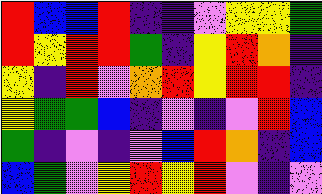[["red", "blue", "blue", "red", "indigo", "indigo", "violet", "yellow", "yellow", "green"], ["red", "yellow", "red", "red", "green", "indigo", "yellow", "red", "orange", "indigo"], ["yellow", "indigo", "red", "violet", "orange", "red", "yellow", "red", "red", "indigo"], ["yellow", "green", "green", "blue", "indigo", "violet", "indigo", "violet", "red", "blue"], ["green", "indigo", "violet", "indigo", "violet", "blue", "red", "orange", "indigo", "blue"], ["blue", "green", "violet", "yellow", "red", "yellow", "red", "violet", "indigo", "violet"]]